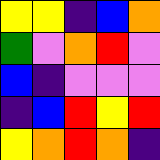[["yellow", "yellow", "indigo", "blue", "orange"], ["green", "violet", "orange", "red", "violet"], ["blue", "indigo", "violet", "violet", "violet"], ["indigo", "blue", "red", "yellow", "red"], ["yellow", "orange", "red", "orange", "indigo"]]